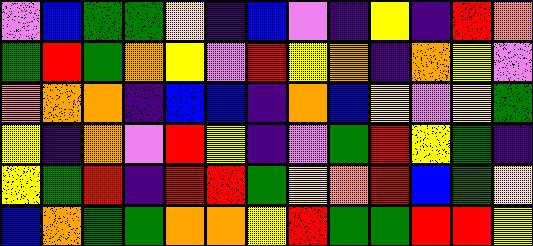[["violet", "blue", "green", "green", "yellow", "indigo", "blue", "violet", "indigo", "yellow", "indigo", "red", "orange"], ["green", "red", "green", "orange", "yellow", "violet", "red", "yellow", "orange", "indigo", "orange", "yellow", "violet"], ["orange", "orange", "orange", "indigo", "blue", "blue", "indigo", "orange", "blue", "yellow", "violet", "yellow", "green"], ["yellow", "indigo", "orange", "violet", "red", "yellow", "indigo", "violet", "green", "red", "yellow", "green", "indigo"], ["yellow", "green", "red", "indigo", "red", "red", "green", "yellow", "orange", "red", "blue", "green", "yellow"], ["blue", "orange", "green", "green", "orange", "orange", "yellow", "red", "green", "green", "red", "red", "yellow"]]